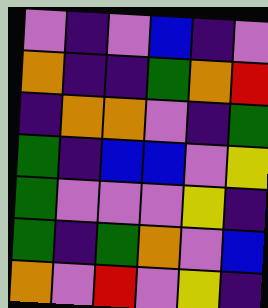[["violet", "indigo", "violet", "blue", "indigo", "violet"], ["orange", "indigo", "indigo", "green", "orange", "red"], ["indigo", "orange", "orange", "violet", "indigo", "green"], ["green", "indigo", "blue", "blue", "violet", "yellow"], ["green", "violet", "violet", "violet", "yellow", "indigo"], ["green", "indigo", "green", "orange", "violet", "blue"], ["orange", "violet", "red", "violet", "yellow", "indigo"]]